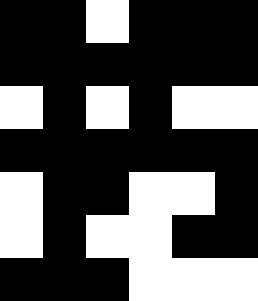[["black", "black", "white", "black", "black", "black"], ["black", "black", "black", "black", "black", "black"], ["white", "black", "white", "black", "white", "white"], ["black", "black", "black", "black", "black", "black"], ["white", "black", "black", "white", "white", "black"], ["white", "black", "white", "white", "black", "black"], ["black", "black", "black", "white", "white", "white"]]